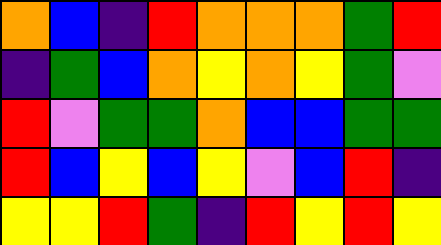[["orange", "blue", "indigo", "red", "orange", "orange", "orange", "green", "red"], ["indigo", "green", "blue", "orange", "yellow", "orange", "yellow", "green", "violet"], ["red", "violet", "green", "green", "orange", "blue", "blue", "green", "green"], ["red", "blue", "yellow", "blue", "yellow", "violet", "blue", "red", "indigo"], ["yellow", "yellow", "red", "green", "indigo", "red", "yellow", "red", "yellow"]]